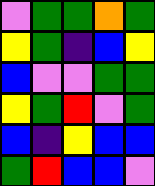[["violet", "green", "green", "orange", "green"], ["yellow", "green", "indigo", "blue", "yellow"], ["blue", "violet", "violet", "green", "green"], ["yellow", "green", "red", "violet", "green"], ["blue", "indigo", "yellow", "blue", "blue"], ["green", "red", "blue", "blue", "violet"]]